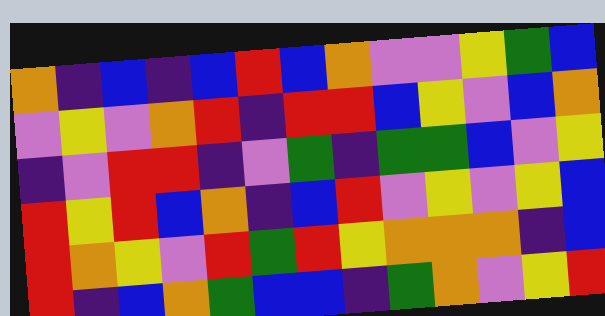[["orange", "indigo", "blue", "indigo", "blue", "red", "blue", "orange", "violet", "violet", "yellow", "green", "blue"], ["violet", "yellow", "violet", "orange", "red", "indigo", "red", "red", "blue", "yellow", "violet", "blue", "orange"], ["indigo", "violet", "red", "red", "indigo", "violet", "green", "indigo", "green", "green", "blue", "violet", "yellow"], ["red", "yellow", "red", "blue", "orange", "indigo", "blue", "red", "violet", "yellow", "violet", "yellow", "blue"], ["red", "orange", "yellow", "violet", "red", "green", "red", "yellow", "orange", "orange", "orange", "indigo", "blue"], ["red", "indigo", "blue", "orange", "green", "blue", "blue", "indigo", "green", "orange", "violet", "yellow", "red"]]